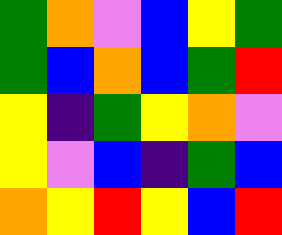[["green", "orange", "violet", "blue", "yellow", "green"], ["green", "blue", "orange", "blue", "green", "red"], ["yellow", "indigo", "green", "yellow", "orange", "violet"], ["yellow", "violet", "blue", "indigo", "green", "blue"], ["orange", "yellow", "red", "yellow", "blue", "red"]]